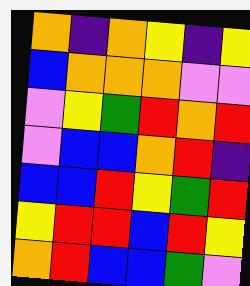[["orange", "indigo", "orange", "yellow", "indigo", "yellow"], ["blue", "orange", "orange", "orange", "violet", "violet"], ["violet", "yellow", "green", "red", "orange", "red"], ["violet", "blue", "blue", "orange", "red", "indigo"], ["blue", "blue", "red", "yellow", "green", "red"], ["yellow", "red", "red", "blue", "red", "yellow"], ["orange", "red", "blue", "blue", "green", "violet"]]